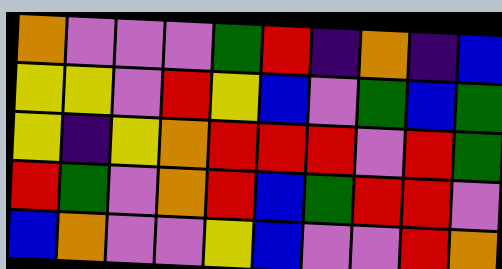[["orange", "violet", "violet", "violet", "green", "red", "indigo", "orange", "indigo", "blue"], ["yellow", "yellow", "violet", "red", "yellow", "blue", "violet", "green", "blue", "green"], ["yellow", "indigo", "yellow", "orange", "red", "red", "red", "violet", "red", "green"], ["red", "green", "violet", "orange", "red", "blue", "green", "red", "red", "violet"], ["blue", "orange", "violet", "violet", "yellow", "blue", "violet", "violet", "red", "orange"]]